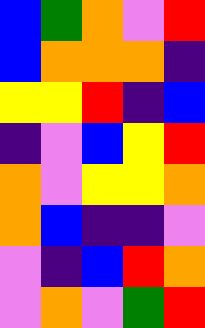[["blue", "green", "orange", "violet", "red"], ["blue", "orange", "orange", "orange", "indigo"], ["yellow", "yellow", "red", "indigo", "blue"], ["indigo", "violet", "blue", "yellow", "red"], ["orange", "violet", "yellow", "yellow", "orange"], ["orange", "blue", "indigo", "indigo", "violet"], ["violet", "indigo", "blue", "red", "orange"], ["violet", "orange", "violet", "green", "red"]]